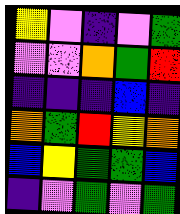[["yellow", "violet", "indigo", "violet", "green"], ["violet", "violet", "orange", "green", "red"], ["indigo", "indigo", "indigo", "blue", "indigo"], ["orange", "green", "red", "yellow", "orange"], ["blue", "yellow", "green", "green", "blue"], ["indigo", "violet", "green", "violet", "green"]]